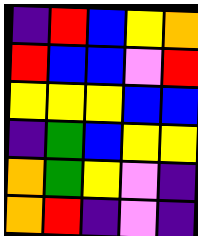[["indigo", "red", "blue", "yellow", "orange"], ["red", "blue", "blue", "violet", "red"], ["yellow", "yellow", "yellow", "blue", "blue"], ["indigo", "green", "blue", "yellow", "yellow"], ["orange", "green", "yellow", "violet", "indigo"], ["orange", "red", "indigo", "violet", "indigo"]]